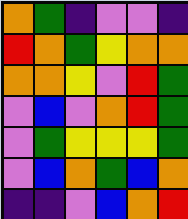[["orange", "green", "indigo", "violet", "violet", "indigo"], ["red", "orange", "green", "yellow", "orange", "orange"], ["orange", "orange", "yellow", "violet", "red", "green"], ["violet", "blue", "violet", "orange", "red", "green"], ["violet", "green", "yellow", "yellow", "yellow", "green"], ["violet", "blue", "orange", "green", "blue", "orange"], ["indigo", "indigo", "violet", "blue", "orange", "red"]]